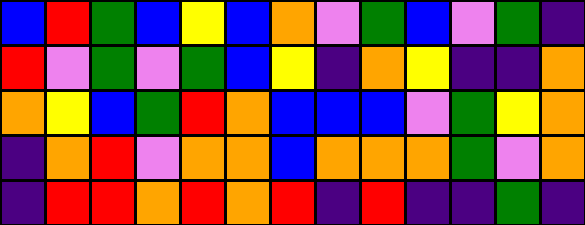[["blue", "red", "green", "blue", "yellow", "blue", "orange", "violet", "green", "blue", "violet", "green", "indigo"], ["red", "violet", "green", "violet", "green", "blue", "yellow", "indigo", "orange", "yellow", "indigo", "indigo", "orange"], ["orange", "yellow", "blue", "green", "red", "orange", "blue", "blue", "blue", "violet", "green", "yellow", "orange"], ["indigo", "orange", "red", "violet", "orange", "orange", "blue", "orange", "orange", "orange", "green", "violet", "orange"], ["indigo", "red", "red", "orange", "red", "orange", "red", "indigo", "red", "indigo", "indigo", "green", "indigo"]]